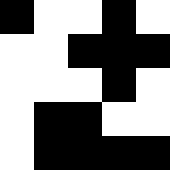[["black", "white", "white", "black", "white"], ["white", "white", "black", "black", "black"], ["white", "white", "white", "black", "white"], ["white", "black", "black", "white", "white"], ["white", "black", "black", "black", "black"]]